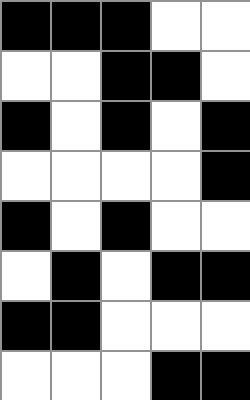[["black", "black", "black", "white", "white"], ["white", "white", "black", "black", "white"], ["black", "white", "black", "white", "black"], ["white", "white", "white", "white", "black"], ["black", "white", "black", "white", "white"], ["white", "black", "white", "black", "black"], ["black", "black", "white", "white", "white"], ["white", "white", "white", "black", "black"]]